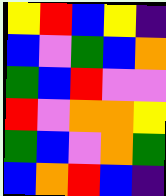[["yellow", "red", "blue", "yellow", "indigo"], ["blue", "violet", "green", "blue", "orange"], ["green", "blue", "red", "violet", "violet"], ["red", "violet", "orange", "orange", "yellow"], ["green", "blue", "violet", "orange", "green"], ["blue", "orange", "red", "blue", "indigo"]]